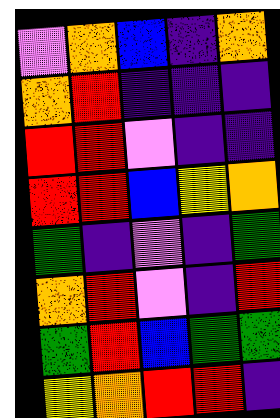[["violet", "orange", "blue", "indigo", "orange"], ["orange", "red", "indigo", "indigo", "indigo"], ["red", "red", "violet", "indigo", "indigo"], ["red", "red", "blue", "yellow", "orange"], ["green", "indigo", "violet", "indigo", "green"], ["orange", "red", "violet", "indigo", "red"], ["green", "red", "blue", "green", "green"], ["yellow", "orange", "red", "red", "indigo"]]